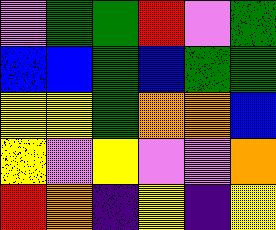[["violet", "green", "green", "red", "violet", "green"], ["blue", "blue", "green", "blue", "green", "green"], ["yellow", "yellow", "green", "orange", "orange", "blue"], ["yellow", "violet", "yellow", "violet", "violet", "orange"], ["red", "orange", "indigo", "yellow", "indigo", "yellow"]]